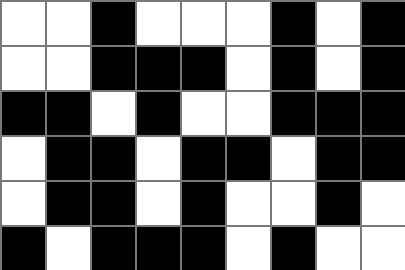[["white", "white", "black", "white", "white", "white", "black", "white", "black"], ["white", "white", "black", "black", "black", "white", "black", "white", "black"], ["black", "black", "white", "black", "white", "white", "black", "black", "black"], ["white", "black", "black", "white", "black", "black", "white", "black", "black"], ["white", "black", "black", "white", "black", "white", "white", "black", "white"], ["black", "white", "black", "black", "black", "white", "black", "white", "white"]]